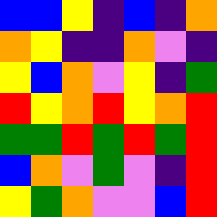[["blue", "blue", "yellow", "indigo", "blue", "indigo", "orange"], ["orange", "yellow", "indigo", "indigo", "orange", "violet", "indigo"], ["yellow", "blue", "orange", "violet", "yellow", "indigo", "green"], ["red", "yellow", "orange", "red", "yellow", "orange", "red"], ["green", "green", "red", "green", "red", "green", "red"], ["blue", "orange", "violet", "green", "violet", "indigo", "red"], ["yellow", "green", "orange", "violet", "violet", "blue", "red"]]